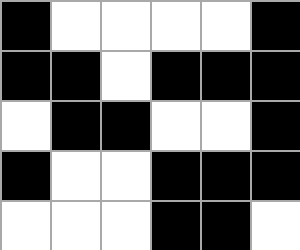[["black", "white", "white", "white", "white", "black"], ["black", "black", "white", "black", "black", "black"], ["white", "black", "black", "white", "white", "black"], ["black", "white", "white", "black", "black", "black"], ["white", "white", "white", "black", "black", "white"]]